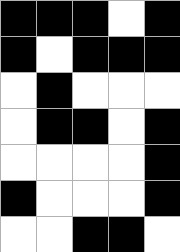[["black", "black", "black", "white", "black"], ["black", "white", "black", "black", "black"], ["white", "black", "white", "white", "white"], ["white", "black", "black", "white", "black"], ["white", "white", "white", "white", "black"], ["black", "white", "white", "white", "black"], ["white", "white", "black", "black", "white"]]